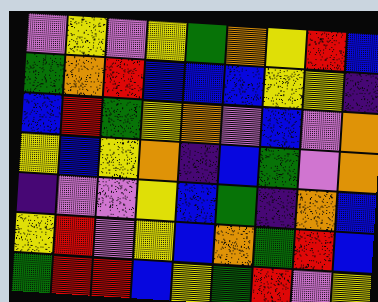[["violet", "yellow", "violet", "yellow", "green", "orange", "yellow", "red", "blue"], ["green", "orange", "red", "blue", "blue", "blue", "yellow", "yellow", "indigo"], ["blue", "red", "green", "yellow", "orange", "violet", "blue", "violet", "orange"], ["yellow", "blue", "yellow", "orange", "indigo", "blue", "green", "violet", "orange"], ["indigo", "violet", "violet", "yellow", "blue", "green", "indigo", "orange", "blue"], ["yellow", "red", "violet", "yellow", "blue", "orange", "green", "red", "blue"], ["green", "red", "red", "blue", "yellow", "green", "red", "violet", "yellow"]]